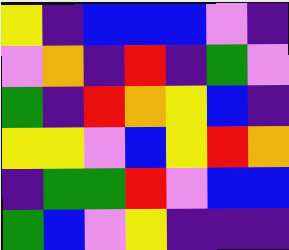[["yellow", "indigo", "blue", "blue", "blue", "violet", "indigo"], ["violet", "orange", "indigo", "red", "indigo", "green", "violet"], ["green", "indigo", "red", "orange", "yellow", "blue", "indigo"], ["yellow", "yellow", "violet", "blue", "yellow", "red", "orange"], ["indigo", "green", "green", "red", "violet", "blue", "blue"], ["green", "blue", "violet", "yellow", "indigo", "indigo", "indigo"]]